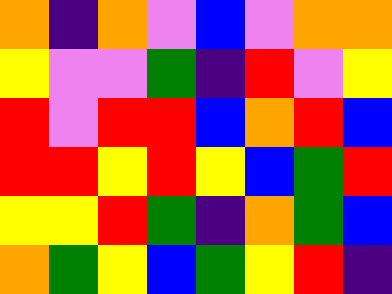[["orange", "indigo", "orange", "violet", "blue", "violet", "orange", "orange"], ["yellow", "violet", "violet", "green", "indigo", "red", "violet", "yellow"], ["red", "violet", "red", "red", "blue", "orange", "red", "blue"], ["red", "red", "yellow", "red", "yellow", "blue", "green", "red"], ["yellow", "yellow", "red", "green", "indigo", "orange", "green", "blue"], ["orange", "green", "yellow", "blue", "green", "yellow", "red", "indigo"]]